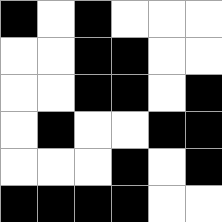[["black", "white", "black", "white", "white", "white"], ["white", "white", "black", "black", "white", "white"], ["white", "white", "black", "black", "white", "black"], ["white", "black", "white", "white", "black", "black"], ["white", "white", "white", "black", "white", "black"], ["black", "black", "black", "black", "white", "white"]]